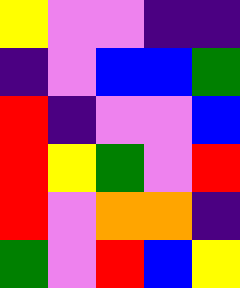[["yellow", "violet", "violet", "indigo", "indigo"], ["indigo", "violet", "blue", "blue", "green"], ["red", "indigo", "violet", "violet", "blue"], ["red", "yellow", "green", "violet", "red"], ["red", "violet", "orange", "orange", "indigo"], ["green", "violet", "red", "blue", "yellow"]]